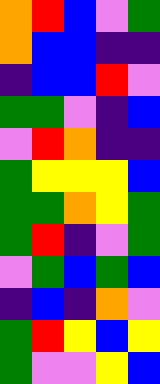[["orange", "red", "blue", "violet", "green"], ["orange", "blue", "blue", "indigo", "indigo"], ["indigo", "blue", "blue", "red", "violet"], ["green", "green", "violet", "indigo", "blue"], ["violet", "red", "orange", "indigo", "indigo"], ["green", "yellow", "yellow", "yellow", "blue"], ["green", "green", "orange", "yellow", "green"], ["green", "red", "indigo", "violet", "green"], ["violet", "green", "blue", "green", "blue"], ["indigo", "blue", "indigo", "orange", "violet"], ["green", "red", "yellow", "blue", "yellow"], ["green", "violet", "violet", "yellow", "blue"]]